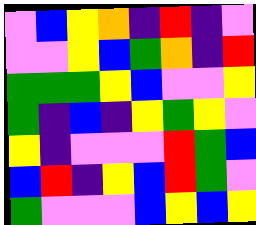[["violet", "blue", "yellow", "orange", "indigo", "red", "indigo", "violet"], ["violet", "violet", "yellow", "blue", "green", "orange", "indigo", "red"], ["green", "green", "green", "yellow", "blue", "violet", "violet", "yellow"], ["green", "indigo", "blue", "indigo", "yellow", "green", "yellow", "violet"], ["yellow", "indigo", "violet", "violet", "violet", "red", "green", "blue"], ["blue", "red", "indigo", "yellow", "blue", "red", "green", "violet"], ["green", "violet", "violet", "violet", "blue", "yellow", "blue", "yellow"]]